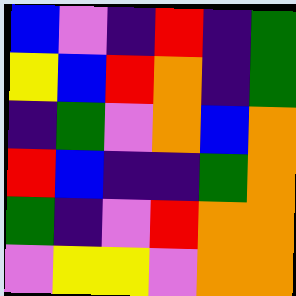[["blue", "violet", "indigo", "red", "indigo", "green"], ["yellow", "blue", "red", "orange", "indigo", "green"], ["indigo", "green", "violet", "orange", "blue", "orange"], ["red", "blue", "indigo", "indigo", "green", "orange"], ["green", "indigo", "violet", "red", "orange", "orange"], ["violet", "yellow", "yellow", "violet", "orange", "orange"]]